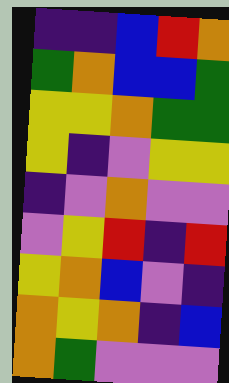[["indigo", "indigo", "blue", "red", "orange"], ["green", "orange", "blue", "blue", "green"], ["yellow", "yellow", "orange", "green", "green"], ["yellow", "indigo", "violet", "yellow", "yellow"], ["indigo", "violet", "orange", "violet", "violet"], ["violet", "yellow", "red", "indigo", "red"], ["yellow", "orange", "blue", "violet", "indigo"], ["orange", "yellow", "orange", "indigo", "blue"], ["orange", "green", "violet", "violet", "violet"]]